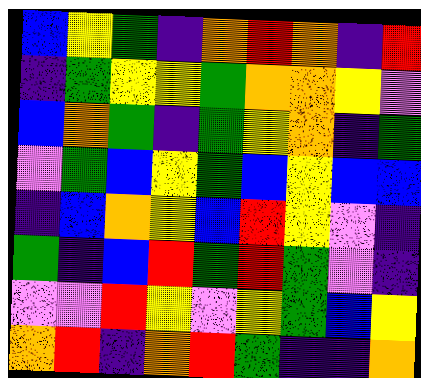[["blue", "yellow", "green", "indigo", "orange", "red", "orange", "indigo", "red"], ["indigo", "green", "yellow", "yellow", "green", "orange", "orange", "yellow", "violet"], ["blue", "orange", "green", "indigo", "green", "yellow", "orange", "indigo", "green"], ["violet", "green", "blue", "yellow", "green", "blue", "yellow", "blue", "blue"], ["indigo", "blue", "orange", "yellow", "blue", "red", "yellow", "violet", "indigo"], ["green", "indigo", "blue", "red", "green", "red", "green", "violet", "indigo"], ["violet", "violet", "red", "yellow", "violet", "yellow", "green", "blue", "yellow"], ["orange", "red", "indigo", "orange", "red", "green", "indigo", "indigo", "orange"]]